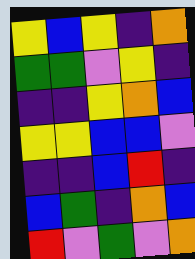[["yellow", "blue", "yellow", "indigo", "orange"], ["green", "green", "violet", "yellow", "indigo"], ["indigo", "indigo", "yellow", "orange", "blue"], ["yellow", "yellow", "blue", "blue", "violet"], ["indigo", "indigo", "blue", "red", "indigo"], ["blue", "green", "indigo", "orange", "blue"], ["red", "violet", "green", "violet", "orange"]]